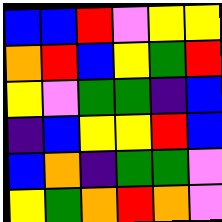[["blue", "blue", "red", "violet", "yellow", "yellow"], ["orange", "red", "blue", "yellow", "green", "red"], ["yellow", "violet", "green", "green", "indigo", "blue"], ["indigo", "blue", "yellow", "yellow", "red", "blue"], ["blue", "orange", "indigo", "green", "green", "violet"], ["yellow", "green", "orange", "red", "orange", "violet"]]